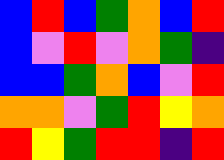[["blue", "red", "blue", "green", "orange", "blue", "red"], ["blue", "violet", "red", "violet", "orange", "green", "indigo"], ["blue", "blue", "green", "orange", "blue", "violet", "red"], ["orange", "orange", "violet", "green", "red", "yellow", "orange"], ["red", "yellow", "green", "red", "red", "indigo", "red"]]